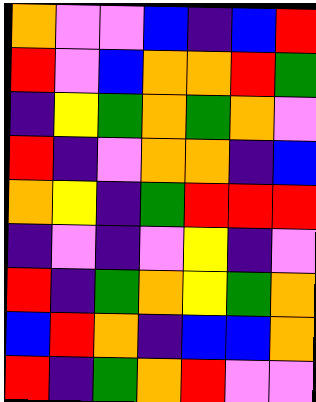[["orange", "violet", "violet", "blue", "indigo", "blue", "red"], ["red", "violet", "blue", "orange", "orange", "red", "green"], ["indigo", "yellow", "green", "orange", "green", "orange", "violet"], ["red", "indigo", "violet", "orange", "orange", "indigo", "blue"], ["orange", "yellow", "indigo", "green", "red", "red", "red"], ["indigo", "violet", "indigo", "violet", "yellow", "indigo", "violet"], ["red", "indigo", "green", "orange", "yellow", "green", "orange"], ["blue", "red", "orange", "indigo", "blue", "blue", "orange"], ["red", "indigo", "green", "orange", "red", "violet", "violet"]]